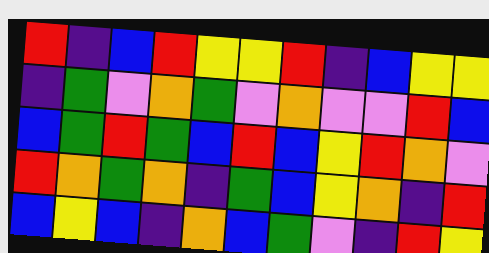[["red", "indigo", "blue", "red", "yellow", "yellow", "red", "indigo", "blue", "yellow", "yellow"], ["indigo", "green", "violet", "orange", "green", "violet", "orange", "violet", "violet", "red", "blue"], ["blue", "green", "red", "green", "blue", "red", "blue", "yellow", "red", "orange", "violet"], ["red", "orange", "green", "orange", "indigo", "green", "blue", "yellow", "orange", "indigo", "red"], ["blue", "yellow", "blue", "indigo", "orange", "blue", "green", "violet", "indigo", "red", "yellow"]]